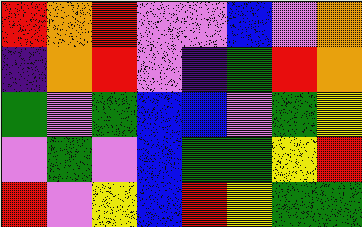[["red", "orange", "red", "violet", "violet", "blue", "violet", "orange"], ["indigo", "orange", "red", "violet", "indigo", "green", "red", "orange"], ["green", "violet", "green", "blue", "blue", "violet", "green", "yellow"], ["violet", "green", "violet", "blue", "green", "green", "yellow", "red"], ["red", "violet", "yellow", "blue", "red", "yellow", "green", "green"]]